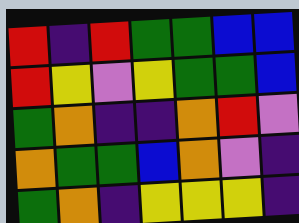[["red", "indigo", "red", "green", "green", "blue", "blue"], ["red", "yellow", "violet", "yellow", "green", "green", "blue"], ["green", "orange", "indigo", "indigo", "orange", "red", "violet"], ["orange", "green", "green", "blue", "orange", "violet", "indigo"], ["green", "orange", "indigo", "yellow", "yellow", "yellow", "indigo"]]